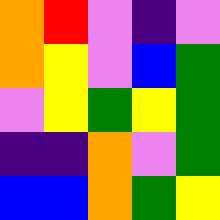[["orange", "red", "violet", "indigo", "violet"], ["orange", "yellow", "violet", "blue", "green"], ["violet", "yellow", "green", "yellow", "green"], ["indigo", "indigo", "orange", "violet", "green"], ["blue", "blue", "orange", "green", "yellow"]]